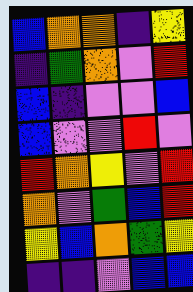[["blue", "orange", "orange", "indigo", "yellow"], ["indigo", "green", "orange", "violet", "red"], ["blue", "indigo", "violet", "violet", "blue"], ["blue", "violet", "violet", "red", "violet"], ["red", "orange", "yellow", "violet", "red"], ["orange", "violet", "green", "blue", "red"], ["yellow", "blue", "orange", "green", "yellow"], ["indigo", "indigo", "violet", "blue", "blue"]]